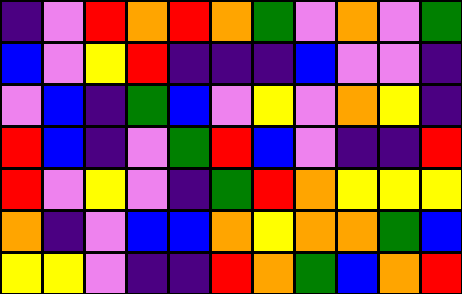[["indigo", "violet", "red", "orange", "red", "orange", "green", "violet", "orange", "violet", "green"], ["blue", "violet", "yellow", "red", "indigo", "indigo", "indigo", "blue", "violet", "violet", "indigo"], ["violet", "blue", "indigo", "green", "blue", "violet", "yellow", "violet", "orange", "yellow", "indigo"], ["red", "blue", "indigo", "violet", "green", "red", "blue", "violet", "indigo", "indigo", "red"], ["red", "violet", "yellow", "violet", "indigo", "green", "red", "orange", "yellow", "yellow", "yellow"], ["orange", "indigo", "violet", "blue", "blue", "orange", "yellow", "orange", "orange", "green", "blue"], ["yellow", "yellow", "violet", "indigo", "indigo", "red", "orange", "green", "blue", "orange", "red"]]